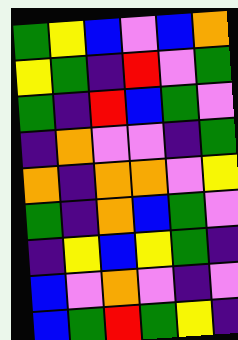[["green", "yellow", "blue", "violet", "blue", "orange"], ["yellow", "green", "indigo", "red", "violet", "green"], ["green", "indigo", "red", "blue", "green", "violet"], ["indigo", "orange", "violet", "violet", "indigo", "green"], ["orange", "indigo", "orange", "orange", "violet", "yellow"], ["green", "indigo", "orange", "blue", "green", "violet"], ["indigo", "yellow", "blue", "yellow", "green", "indigo"], ["blue", "violet", "orange", "violet", "indigo", "violet"], ["blue", "green", "red", "green", "yellow", "indigo"]]